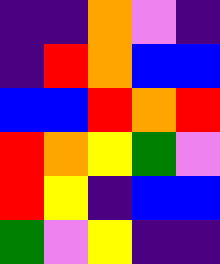[["indigo", "indigo", "orange", "violet", "indigo"], ["indigo", "red", "orange", "blue", "blue"], ["blue", "blue", "red", "orange", "red"], ["red", "orange", "yellow", "green", "violet"], ["red", "yellow", "indigo", "blue", "blue"], ["green", "violet", "yellow", "indigo", "indigo"]]